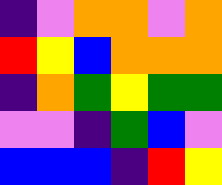[["indigo", "violet", "orange", "orange", "violet", "orange"], ["red", "yellow", "blue", "orange", "orange", "orange"], ["indigo", "orange", "green", "yellow", "green", "green"], ["violet", "violet", "indigo", "green", "blue", "violet"], ["blue", "blue", "blue", "indigo", "red", "yellow"]]